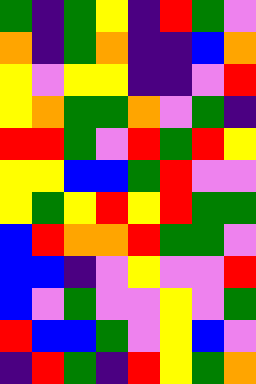[["green", "indigo", "green", "yellow", "indigo", "red", "green", "violet"], ["orange", "indigo", "green", "orange", "indigo", "indigo", "blue", "orange"], ["yellow", "violet", "yellow", "yellow", "indigo", "indigo", "violet", "red"], ["yellow", "orange", "green", "green", "orange", "violet", "green", "indigo"], ["red", "red", "green", "violet", "red", "green", "red", "yellow"], ["yellow", "yellow", "blue", "blue", "green", "red", "violet", "violet"], ["yellow", "green", "yellow", "red", "yellow", "red", "green", "green"], ["blue", "red", "orange", "orange", "red", "green", "green", "violet"], ["blue", "blue", "indigo", "violet", "yellow", "violet", "violet", "red"], ["blue", "violet", "green", "violet", "violet", "yellow", "violet", "green"], ["red", "blue", "blue", "green", "violet", "yellow", "blue", "violet"], ["indigo", "red", "green", "indigo", "red", "yellow", "green", "orange"]]